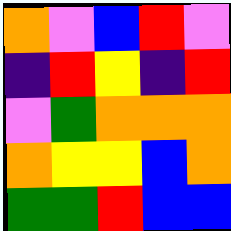[["orange", "violet", "blue", "red", "violet"], ["indigo", "red", "yellow", "indigo", "red"], ["violet", "green", "orange", "orange", "orange"], ["orange", "yellow", "yellow", "blue", "orange"], ["green", "green", "red", "blue", "blue"]]